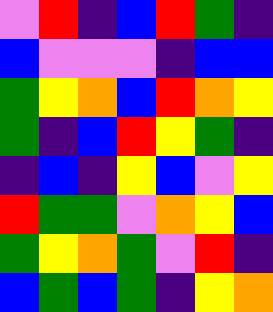[["violet", "red", "indigo", "blue", "red", "green", "indigo"], ["blue", "violet", "violet", "violet", "indigo", "blue", "blue"], ["green", "yellow", "orange", "blue", "red", "orange", "yellow"], ["green", "indigo", "blue", "red", "yellow", "green", "indigo"], ["indigo", "blue", "indigo", "yellow", "blue", "violet", "yellow"], ["red", "green", "green", "violet", "orange", "yellow", "blue"], ["green", "yellow", "orange", "green", "violet", "red", "indigo"], ["blue", "green", "blue", "green", "indigo", "yellow", "orange"]]